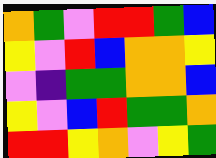[["orange", "green", "violet", "red", "red", "green", "blue"], ["yellow", "violet", "red", "blue", "orange", "orange", "yellow"], ["violet", "indigo", "green", "green", "orange", "orange", "blue"], ["yellow", "violet", "blue", "red", "green", "green", "orange"], ["red", "red", "yellow", "orange", "violet", "yellow", "green"]]